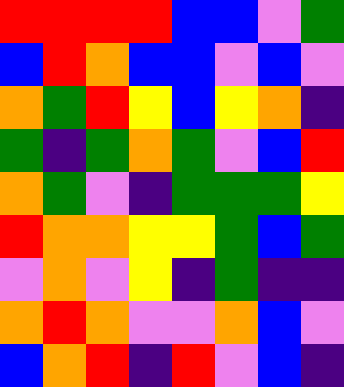[["red", "red", "red", "red", "blue", "blue", "violet", "green"], ["blue", "red", "orange", "blue", "blue", "violet", "blue", "violet"], ["orange", "green", "red", "yellow", "blue", "yellow", "orange", "indigo"], ["green", "indigo", "green", "orange", "green", "violet", "blue", "red"], ["orange", "green", "violet", "indigo", "green", "green", "green", "yellow"], ["red", "orange", "orange", "yellow", "yellow", "green", "blue", "green"], ["violet", "orange", "violet", "yellow", "indigo", "green", "indigo", "indigo"], ["orange", "red", "orange", "violet", "violet", "orange", "blue", "violet"], ["blue", "orange", "red", "indigo", "red", "violet", "blue", "indigo"]]